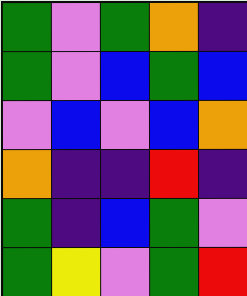[["green", "violet", "green", "orange", "indigo"], ["green", "violet", "blue", "green", "blue"], ["violet", "blue", "violet", "blue", "orange"], ["orange", "indigo", "indigo", "red", "indigo"], ["green", "indigo", "blue", "green", "violet"], ["green", "yellow", "violet", "green", "red"]]